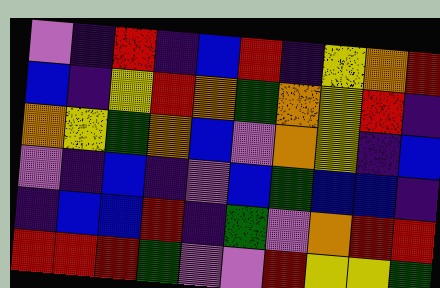[["violet", "indigo", "red", "indigo", "blue", "red", "indigo", "yellow", "orange", "red"], ["blue", "indigo", "yellow", "red", "orange", "green", "orange", "yellow", "red", "indigo"], ["orange", "yellow", "green", "orange", "blue", "violet", "orange", "yellow", "indigo", "blue"], ["violet", "indigo", "blue", "indigo", "violet", "blue", "green", "blue", "blue", "indigo"], ["indigo", "blue", "blue", "red", "indigo", "green", "violet", "orange", "red", "red"], ["red", "red", "red", "green", "violet", "violet", "red", "yellow", "yellow", "green"]]